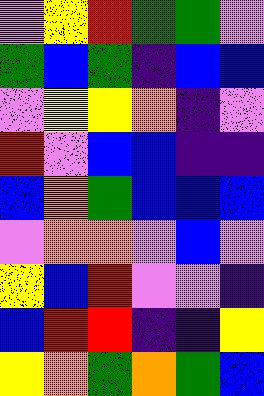[["violet", "yellow", "red", "green", "green", "violet"], ["green", "blue", "green", "indigo", "blue", "blue"], ["violet", "yellow", "yellow", "orange", "indigo", "violet"], ["red", "violet", "blue", "blue", "indigo", "indigo"], ["blue", "orange", "green", "blue", "blue", "blue"], ["violet", "orange", "orange", "violet", "blue", "violet"], ["yellow", "blue", "red", "violet", "violet", "indigo"], ["blue", "red", "red", "indigo", "indigo", "yellow"], ["yellow", "orange", "green", "orange", "green", "blue"]]